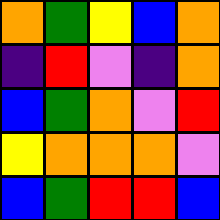[["orange", "green", "yellow", "blue", "orange"], ["indigo", "red", "violet", "indigo", "orange"], ["blue", "green", "orange", "violet", "red"], ["yellow", "orange", "orange", "orange", "violet"], ["blue", "green", "red", "red", "blue"]]